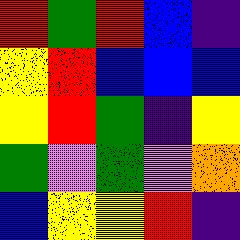[["red", "green", "red", "blue", "indigo"], ["yellow", "red", "blue", "blue", "blue"], ["yellow", "red", "green", "indigo", "yellow"], ["green", "violet", "green", "violet", "orange"], ["blue", "yellow", "yellow", "red", "indigo"]]